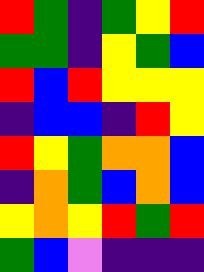[["red", "green", "indigo", "green", "yellow", "red"], ["green", "green", "indigo", "yellow", "green", "blue"], ["red", "blue", "red", "yellow", "yellow", "yellow"], ["indigo", "blue", "blue", "indigo", "red", "yellow"], ["red", "yellow", "green", "orange", "orange", "blue"], ["indigo", "orange", "green", "blue", "orange", "blue"], ["yellow", "orange", "yellow", "red", "green", "red"], ["green", "blue", "violet", "indigo", "indigo", "indigo"]]